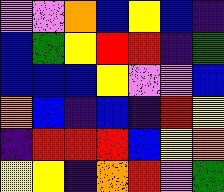[["violet", "violet", "orange", "blue", "yellow", "blue", "indigo"], ["blue", "green", "yellow", "red", "red", "indigo", "green"], ["blue", "blue", "blue", "yellow", "violet", "violet", "blue"], ["orange", "blue", "indigo", "blue", "indigo", "red", "yellow"], ["indigo", "red", "red", "red", "blue", "yellow", "orange"], ["yellow", "yellow", "indigo", "orange", "red", "violet", "green"]]